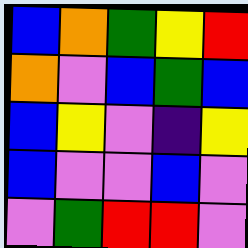[["blue", "orange", "green", "yellow", "red"], ["orange", "violet", "blue", "green", "blue"], ["blue", "yellow", "violet", "indigo", "yellow"], ["blue", "violet", "violet", "blue", "violet"], ["violet", "green", "red", "red", "violet"]]